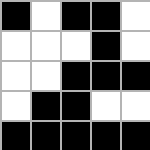[["black", "white", "black", "black", "white"], ["white", "white", "white", "black", "white"], ["white", "white", "black", "black", "black"], ["white", "black", "black", "white", "white"], ["black", "black", "black", "black", "black"]]